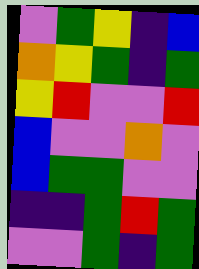[["violet", "green", "yellow", "indigo", "blue"], ["orange", "yellow", "green", "indigo", "green"], ["yellow", "red", "violet", "violet", "red"], ["blue", "violet", "violet", "orange", "violet"], ["blue", "green", "green", "violet", "violet"], ["indigo", "indigo", "green", "red", "green"], ["violet", "violet", "green", "indigo", "green"]]